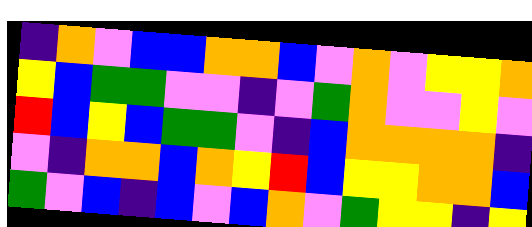[["indigo", "orange", "violet", "blue", "blue", "orange", "orange", "blue", "violet", "orange", "violet", "yellow", "yellow", "orange"], ["yellow", "blue", "green", "green", "violet", "violet", "indigo", "violet", "green", "orange", "violet", "violet", "yellow", "violet"], ["red", "blue", "yellow", "blue", "green", "green", "violet", "indigo", "blue", "orange", "orange", "orange", "orange", "indigo"], ["violet", "indigo", "orange", "orange", "blue", "orange", "yellow", "red", "blue", "yellow", "yellow", "orange", "orange", "blue"], ["green", "violet", "blue", "indigo", "blue", "violet", "blue", "orange", "violet", "green", "yellow", "yellow", "indigo", "yellow"]]